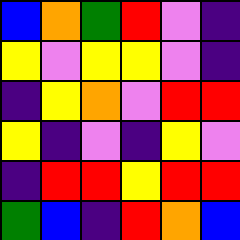[["blue", "orange", "green", "red", "violet", "indigo"], ["yellow", "violet", "yellow", "yellow", "violet", "indigo"], ["indigo", "yellow", "orange", "violet", "red", "red"], ["yellow", "indigo", "violet", "indigo", "yellow", "violet"], ["indigo", "red", "red", "yellow", "red", "red"], ["green", "blue", "indigo", "red", "orange", "blue"]]